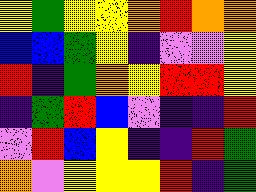[["yellow", "green", "yellow", "yellow", "orange", "red", "orange", "orange"], ["blue", "blue", "green", "yellow", "indigo", "violet", "violet", "yellow"], ["red", "indigo", "green", "orange", "yellow", "red", "red", "yellow"], ["indigo", "green", "red", "blue", "violet", "indigo", "indigo", "red"], ["violet", "red", "blue", "yellow", "indigo", "indigo", "red", "green"], ["orange", "violet", "yellow", "yellow", "yellow", "red", "indigo", "green"]]